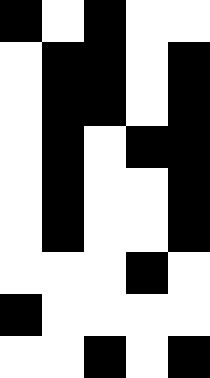[["black", "white", "black", "white", "white"], ["white", "black", "black", "white", "black"], ["white", "black", "black", "white", "black"], ["white", "black", "white", "black", "black"], ["white", "black", "white", "white", "black"], ["white", "black", "white", "white", "black"], ["white", "white", "white", "black", "white"], ["black", "white", "white", "white", "white"], ["white", "white", "black", "white", "black"]]